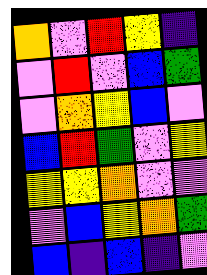[["orange", "violet", "red", "yellow", "indigo"], ["violet", "red", "violet", "blue", "green"], ["violet", "orange", "yellow", "blue", "violet"], ["blue", "red", "green", "violet", "yellow"], ["yellow", "yellow", "orange", "violet", "violet"], ["violet", "blue", "yellow", "orange", "green"], ["blue", "indigo", "blue", "indigo", "violet"]]